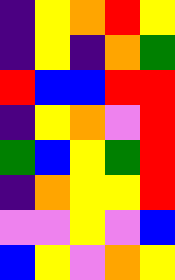[["indigo", "yellow", "orange", "red", "yellow"], ["indigo", "yellow", "indigo", "orange", "green"], ["red", "blue", "blue", "red", "red"], ["indigo", "yellow", "orange", "violet", "red"], ["green", "blue", "yellow", "green", "red"], ["indigo", "orange", "yellow", "yellow", "red"], ["violet", "violet", "yellow", "violet", "blue"], ["blue", "yellow", "violet", "orange", "yellow"]]